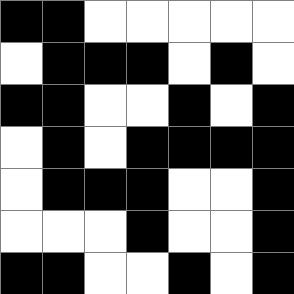[["black", "black", "white", "white", "white", "white", "white"], ["white", "black", "black", "black", "white", "black", "white"], ["black", "black", "white", "white", "black", "white", "black"], ["white", "black", "white", "black", "black", "black", "black"], ["white", "black", "black", "black", "white", "white", "black"], ["white", "white", "white", "black", "white", "white", "black"], ["black", "black", "white", "white", "black", "white", "black"]]